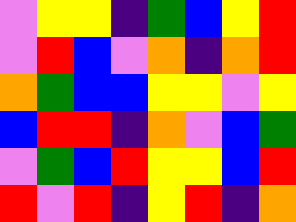[["violet", "yellow", "yellow", "indigo", "green", "blue", "yellow", "red"], ["violet", "red", "blue", "violet", "orange", "indigo", "orange", "red"], ["orange", "green", "blue", "blue", "yellow", "yellow", "violet", "yellow"], ["blue", "red", "red", "indigo", "orange", "violet", "blue", "green"], ["violet", "green", "blue", "red", "yellow", "yellow", "blue", "red"], ["red", "violet", "red", "indigo", "yellow", "red", "indigo", "orange"]]